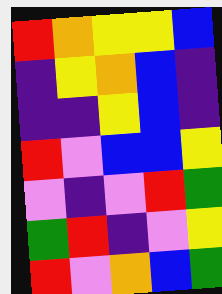[["red", "orange", "yellow", "yellow", "blue"], ["indigo", "yellow", "orange", "blue", "indigo"], ["indigo", "indigo", "yellow", "blue", "indigo"], ["red", "violet", "blue", "blue", "yellow"], ["violet", "indigo", "violet", "red", "green"], ["green", "red", "indigo", "violet", "yellow"], ["red", "violet", "orange", "blue", "green"]]